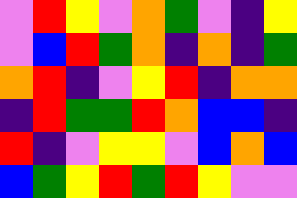[["violet", "red", "yellow", "violet", "orange", "green", "violet", "indigo", "yellow"], ["violet", "blue", "red", "green", "orange", "indigo", "orange", "indigo", "green"], ["orange", "red", "indigo", "violet", "yellow", "red", "indigo", "orange", "orange"], ["indigo", "red", "green", "green", "red", "orange", "blue", "blue", "indigo"], ["red", "indigo", "violet", "yellow", "yellow", "violet", "blue", "orange", "blue"], ["blue", "green", "yellow", "red", "green", "red", "yellow", "violet", "violet"]]